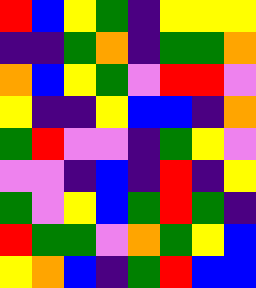[["red", "blue", "yellow", "green", "indigo", "yellow", "yellow", "yellow"], ["indigo", "indigo", "green", "orange", "indigo", "green", "green", "orange"], ["orange", "blue", "yellow", "green", "violet", "red", "red", "violet"], ["yellow", "indigo", "indigo", "yellow", "blue", "blue", "indigo", "orange"], ["green", "red", "violet", "violet", "indigo", "green", "yellow", "violet"], ["violet", "violet", "indigo", "blue", "indigo", "red", "indigo", "yellow"], ["green", "violet", "yellow", "blue", "green", "red", "green", "indigo"], ["red", "green", "green", "violet", "orange", "green", "yellow", "blue"], ["yellow", "orange", "blue", "indigo", "green", "red", "blue", "blue"]]